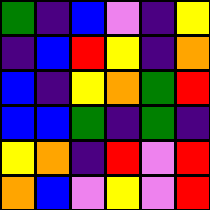[["green", "indigo", "blue", "violet", "indigo", "yellow"], ["indigo", "blue", "red", "yellow", "indigo", "orange"], ["blue", "indigo", "yellow", "orange", "green", "red"], ["blue", "blue", "green", "indigo", "green", "indigo"], ["yellow", "orange", "indigo", "red", "violet", "red"], ["orange", "blue", "violet", "yellow", "violet", "red"]]